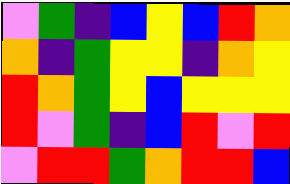[["violet", "green", "indigo", "blue", "yellow", "blue", "red", "orange"], ["orange", "indigo", "green", "yellow", "yellow", "indigo", "orange", "yellow"], ["red", "orange", "green", "yellow", "blue", "yellow", "yellow", "yellow"], ["red", "violet", "green", "indigo", "blue", "red", "violet", "red"], ["violet", "red", "red", "green", "orange", "red", "red", "blue"]]